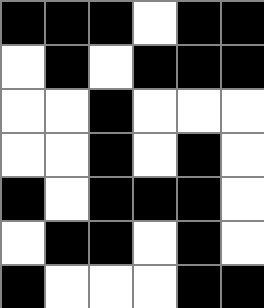[["black", "black", "black", "white", "black", "black"], ["white", "black", "white", "black", "black", "black"], ["white", "white", "black", "white", "white", "white"], ["white", "white", "black", "white", "black", "white"], ["black", "white", "black", "black", "black", "white"], ["white", "black", "black", "white", "black", "white"], ["black", "white", "white", "white", "black", "black"]]